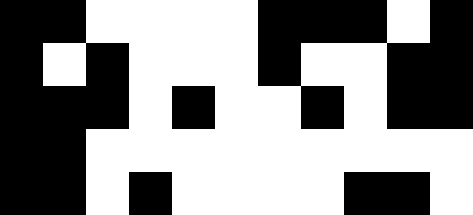[["black", "black", "white", "white", "white", "white", "black", "black", "black", "white", "black"], ["black", "white", "black", "white", "white", "white", "black", "white", "white", "black", "black"], ["black", "black", "black", "white", "black", "white", "white", "black", "white", "black", "black"], ["black", "black", "white", "white", "white", "white", "white", "white", "white", "white", "white"], ["black", "black", "white", "black", "white", "white", "white", "white", "black", "black", "white"]]